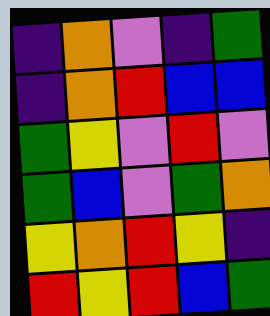[["indigo", "orange", "violet", "indigo", "green"], ["indigo", "orange", "red", "blue", "blue"], ["green", "yellow", "violet", "red", "violet"], ["green", "blue", "violet", "green", "orange"], ["yellow", "orange", "red", "yellow", "indigo"], ["red", "yellow", "red", "blue", "green"]]